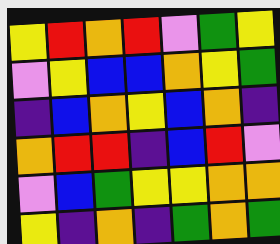[["yellow", "red", "orange", "red", "violet", "green", "yellow"], ["violet", "yellow", "blue", "blue", "orange", "yellow", "green"], ["indigo", "blue", "orange", "yellow", "blue", "orange", "indigo"], ["orange", "red", "red", "indigo", "blue", "red", "violet"], ["violet", "blue", "green", "yellow", "yellow", "orange", "orange"], ["yellow", "indigo", "orange", "indigo", "green", "orange", "green"]]